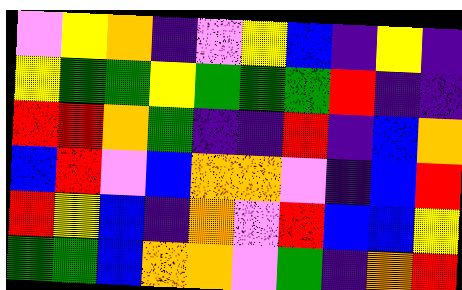[["violet", "yellow", "orange", "indigo", "violet", "yellow", "blue", "indigo", "yellow", "indigo"], ["yellow", "green", "green", "yellow", "green", "green", "green", "red", "indigo", "indigo"], ["red", "red", "orange", "green", "indigo", "indigo", "red", "indigo", "blue", "orange"], ["blue", "red", "violet", "blue", "orange", "orange", "violet", "indigo", "blue", "red"], ["red", "yellow", "blue", "indigo", "orange", "violet", "red", "blue", "blue", "yellow"], ["green", "green", "blue", "orange", "orange", "violet", "green", "indigo", "orange", "red"]]